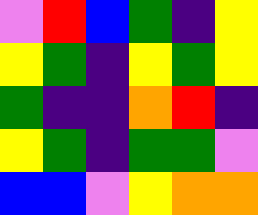[["violet", "red", "blue", "green", "indigo", "yellow"], ["yellow", "green", "indigo", "yellow", "green", "yellow"], ["green", "indigo", "indigo", "orange", "red", "indigo"], ["yellow", "green", "indigo", "green", "green", "violet"], ["blue", "blue", "violet", "yellow", "orange", "orange"]]